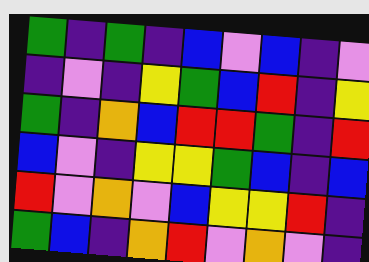[["green", "indigo", "green", "indigo", "blue", "violet", "blue", "indigo", "violet"], ["indigo", "violet", "indigo", "yellow", "green", "blue", "red", "indigo", "yellow"], ["green", "indigo", "orange", "blue", "red", "red", "green", "indigo", "red"], ["blue", "violet", "indigo", "yellow", "yellow", "green", "blue", "indigo", "blue"], ["red", "violet", "orange", "violet", "blue", "yellow", "yellow", "red", "indigo"], ["green", "blue", "indigo", "orange", "red", "violet", "orange", "violet", "indigo"]]